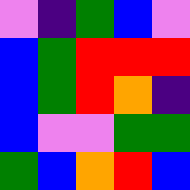[["violet", "indigo", "green", "blue", "violet"], ["blue", "green", "red", "red", "red"], ["blue", "green", "red", "orange", "indigo"], ["blue", "violet", "violet", "green", "green"], ["green", "blue", "orange", "red", "blue"]]